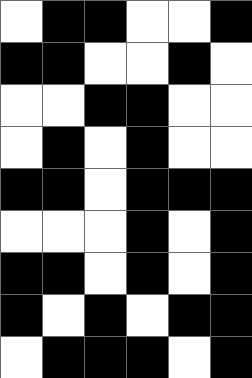[["white", "black", "black", "white", "white", "black"], ["black", "black", "white", "white", "black", "white"], ["white", "white", "black", "black", "white", "white"], ["white", "black", "white", "black", "white", "white"], ["black", "black", "white", "black", "black", "black"], ["white", "white", "white", "black", "white", "black"], ["black", "black", "white", "black", "white", "black"], ["black", "white", "black", "white", "black", "black"], ["white", "black", "black", "black", "white", "black"]]